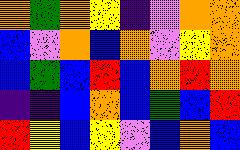[["orange", "green", "orange", "yellow", "indigo", "violet", "orange", "orange"], ["blue", "violet", "orange", "blue", "orange", "violet", "yellow", "orange"], ["blue", "green", "blue", "red", "blue", "orange", "red", "orange"], ["indigo", "indigo", "blue", "orange", "blue", "green", "blue", "red"], ["red", "yellow", "blue", "yellow", "violet", "blue", "orange", "blue"]]